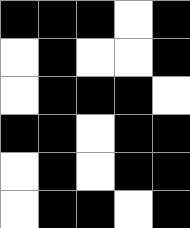[["black", "black", "black", "white", "black"], ["white", "black", "white", "white", "black"], ["white", "black", "black", "black", "white"], ["black", "black", "white", "black", "black"], ["white", "black", "white", "black", "black"], ["white", "black", "black", "white", "black"]]